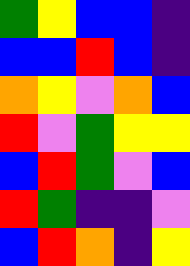[["green", "yellow", "blue", "blue", "indigo"], ["blue", "blue", "red", "blue", "indigo"], ["orange", "yellow", "violet", "orange", "blue"], ["red", "violet", "green", "yellow", "yellow"], ["blue", "red", "green", "violet", "blue"], ["red", "green", "indigo", "indigo", "violet"], ["blue", "red", "orange", "indigo", "yellow"]]